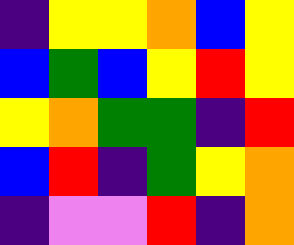[["indigo", "yellow", "yellow", "orange", "blue", "yellow"], ["blue", "green", "blue", "yellow", "red", "yellow"], ["yellow", "orange", "green", "green", "indigo", "red"], ["blue", "red", "indigo", "green", "yellow", "orange"], ["indigo", "violet", "violet", "red", "indigo", "orange"]]